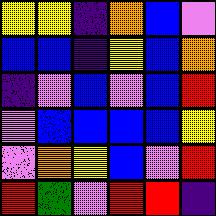[["yellow", "yellow", "indigo", "orange", "blue", "violet"], ["blue", "blue", "indigo", "yellow", "blue", "orange"], ["indigo", "violet", "blue", "violet", "blue", "red"], ["violet", "blue", "blue", "blue", "blue", "yellow"], ["violet", "orange", "yellow", "blue", "violet", "red"], ["red", "green", "violet", "red", "red", "indigo"]]